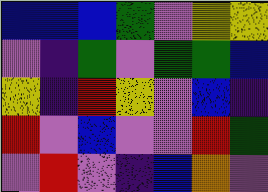[["blue", "blue", "blue", "green", "violet", "yellow", "yellow"], ["violet", "indigo", "green", "violet", "green", "green", "blue"], ["yellow", "indigo", "red", "yellow", "violet", "blue", "indigo"], ["red", "violet", "blue", "violet", "violet", "red", "green"], ["violet", "red", "violet", "indigo", "blue", "orange", "violet"]]